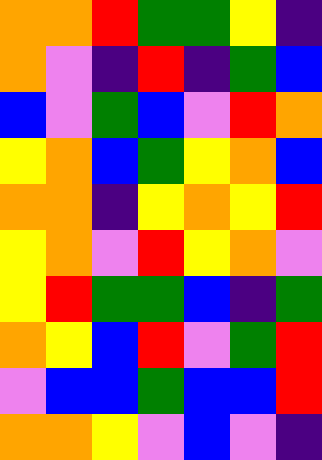[["orange", "orange", "red", "green", "green", "yellow", "indigo"], ["orange", "violet", "indigo", "red", "indigo", "green", "blue"], ["blue", "violet", "green", "blue", "violet", "red", "orange"], ["yellow", "orange", "blue", "green", "yellow", "orange", "blue"], ["orange", "orange", "indigo", "yellow", "orange", "yellow", "red"], ["yellow", "orange", "violet", "red", "yellow", "orange", "violet"], ["yellow", "red", "green", "green", "blue", "indigo", "green"], ["orange", "yellow", "blue", "red", "violet", "green", "red"], ["violet", "blue", "blue", "green", "blue", "blue", "red"], ["orange", "orange", "yellow", "violet", "blue", "violet", "indigo"]]